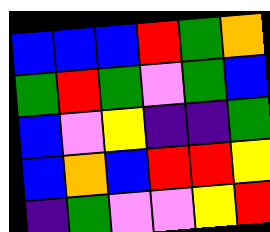[["blue", "blue", "blue", "red", "green", "orange"], ["green", "red", "green", "violet", "green", "blue"], ["blue", "violet", "yellow", "indigo", "indigo", "green"], ["blue", "orange", "blue", "red", "red", "yellow"], ["indigo", "green", "violet", "violet", "yellow", "red"]]